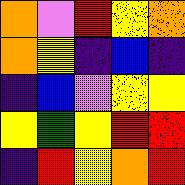[["orange", "violet", "red", "yellow", "orange"], ["orange", "yellow", "indigo", "blue", "indigo"], ["indigo", "blue", "violet", "yellow", "yellow"], ["yellow", "green", "yellow", "red", "red"], ["indigo", "red", "yellow", "orange", "red"]]